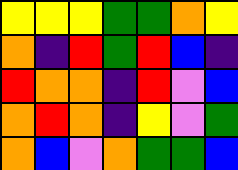[["yellow", "yellow", "yellow", "green", "green", "orange", "yellow"], ["orange", "indigo", "red", "green", "red", "blue", "indigo"], ["red", "orange", "orange", "indigo", "red", "violet", "blue"], ["orange", "red", "orange", "indigo", "yellow", "violet", "green"], ["orange", "blue", "violet", "orange", "green", "green", "blue"]]